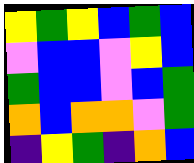[["yellow", "green", "yellow", "blue", "green", "blue"], ["violet", "blue", "blue", "violet", "yellow", "blue"], ["green", "blue", "blue", "violet", "blue", "green"], ["orange", "blue", "orange", "orange", "violet", "green"], ["indigo", "yellow", "green", "indigo", "orange", "blue"]]